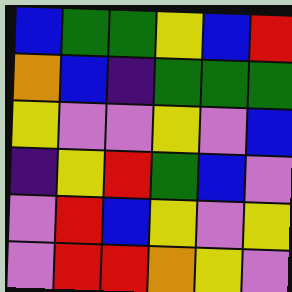[["blue", "green", "green", "yellow", "blue", "red"], ["orange", "blue", "indigo", "green", "green", "green"], ["yellow", "violet", "violet", "yellow", "violet", "blue"], ["indigo", "yellow", "red", "green", "blue", "violet"], ["violet", "red", "blue", "yellow", "violet", "yellow"], ["violet", "red", "red", "orange", "yellow", "violet"]]